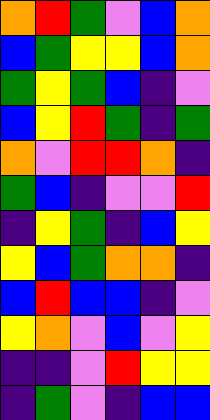[["orange", "red", "green", "violet", "blue", "orange"], ["blue", "green", "yellow", "yellow", "blue", "orange"], ["green", "yellow", "green", "blue", "indigo", "violet"], ["blue", "yellow", "red", "green", "indigo", "green"], ["orange", "violet", "red", "red", "orange", "indigo"], ["green", "blue", "indigo", "violet", "violet", "red"], ["indigo", "yellow", "green", "indigo", "blue", "yellow"], ["yellow", "blue", "green", "orange", "orange", "indigo"], ["blue", "red", "blue", "blue", "indigo", "violet"], ["yellow", "orange", "violet", "blue", "violet", "yellow"], ["indigo", "indigo", "violet", "red", "yellow", "yellow"], ["indigo", "green", "violet", "indigo", "blue", "blue"]]